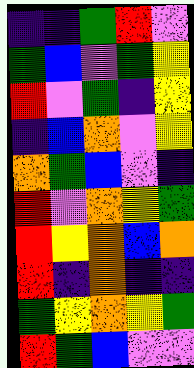[["indigo", "indigo", "green", "red", "violet"], ["green", "blue", "violet", "green", "yellow"], ["red", "violet", "green", "indigo", "yellow"], ["indigo", "blue", "orange", "violet", "yellow"], ["orange", "green", "blue", "violet", "indigo"], ["red", "violet", "orange", "yellow", "green"], ["red", "yellow", "orange", "blue", "orange"], ["red", "indigo", "orange", "indigo", "indigo"], ["green", "yellow", "orange", "yellow", "green"], ["red", "green", "blue", "violet", "violet"]]